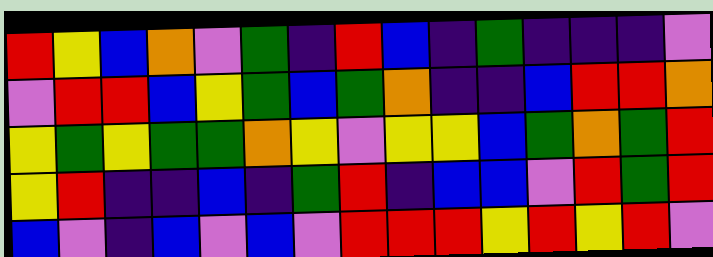[["red", "yellow", "blue", "orange", "violet", "green", "indigo", "red", "blue", "indigo", "green", "indigo", "indigo", "indigo", "violet"], ["violet", "red", "red", "blue", "yellow", "green", "blue", "green", "orange", "indigo", "indigo", "blue", "red", "red", "orange"], ["yellow", "green", "yellow", "green", "green", "orange", "yellow", "violet", "yellow", "yellow", "blue", "green", "orange", "green", "red"], ["yellow", "red", "indigo", "indigo", "blue", "indigo", "green", "red", "indigo", "blue", "blue", "violet", "red", "green", "red"], ["blue", "violet", "indigo", "blue", "violet", "blue", "violet", "red", "red", "red", "yellow", "red", "yellow", "red", "violet"]]